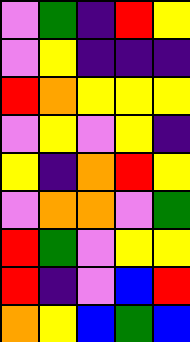[["violet", "green", "indigo", "red", "yellow"], ["violet", "yellow", "indigo", "indigo", "indigo"], ["red", "orange", "yellow", "yellow", "yellow"], ["violet", "yellow", "violet", "yellow", "indigo"], ["yellow", "indigo", "orange", "red", "yellow"], ["violet", "orange", "orange", "violet", "green"], ["red", "green", "violet", "yellow", "yellow"], ["red", "indigo", "violet", "blue", "red"], ["orange", "yellow", "blue", "green", "blue"]]